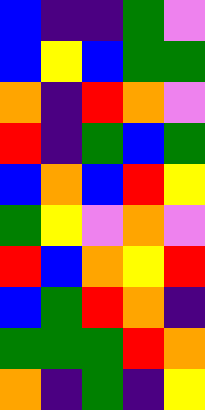[["blue", "indigo", "indigo", "green", "violet"], ["blue", "yellow", "blue", "green", "green"], ["orange", "indigo", "red", "orange", "violet"], ["red", "indigo", "green", "blue", "green"], ["blue", "orange", "blue", "red", "yellow"], ["green", "yellow", "violet", "orange", "violet"], ["red", "blue", "orange", "yellow", "red"], ["blue", "green", "red", "orange", "indigo"], ["green", "green", "green", "red", "orange"], ["orange", "indigo", "green", "indigo", "yellow"]]